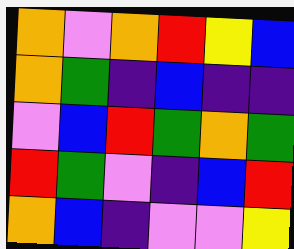[["orange", "violet", "orange", "red", "yellow", "blue"], ["orange", "green", "indigo", "blue", "indigo", "indigo"], ["violet", "blue", "red", "green", "orange", "green"], ["red", "green", "violet", "indigo", "blue", "red"], ["orange", "blue", "indigo", "violet", "violet", "yellow"]]